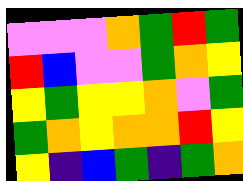[["violet", "violet", "violet", "orange", "green", "red", "green"], ["red", "blue", "violet", "violet", "green", "orange", "yellow"], ["yellow", "green", "yellow", "yellow", "orange", "violet", "green"], ["green", "orange", "yellow", "orange", "orange", "red", "yellow"], ["yellow", "indigo", "blue", "green", "indigo", "green", "orange"]]